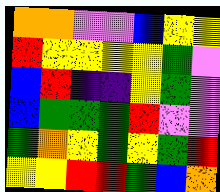[["orange", "orange", "violet", "violet", "blue", "yellow", "yellow"], ["red", "yellow", "yellow", "yellow", "yellow", "green", "violet"], ["blue", "red", "indigo", "indigo", "yellow", "green", "violet"], ["blue", "green", "green", "green", "red", "violet", "violet"], ["green", "orange", "yellow", "green", "yellow", "green", "red"], ["yellow", "yellow", "red", "red", "green", "blue", "orange"]]